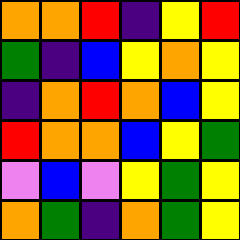[["orange", "orange", "red", "indigo", "yellow", "red"], ["green", "indigo", "blue", "yellow", "orange", "yellow"], ["indigo", "orange", "red", "orange", "blue", "yellow"], ["red", "orange", "orange", "blue", "yellow", "green"], ["violet", "blue", "violet", "yellow", "green", "yellow"], ["orange", "green", "indigo", "orange", "green", "yellow"]]